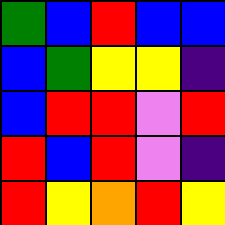[["green", "blue", "red", "blue", "blue"], ["blue", "green", "yellow", "yellow", "indigo"], ["blue", "red", "red", "violet", "red"], ["red", "blue", "red", "violet", "indigo"], ["red", "yellow", "orange", "red", "yellow"]]